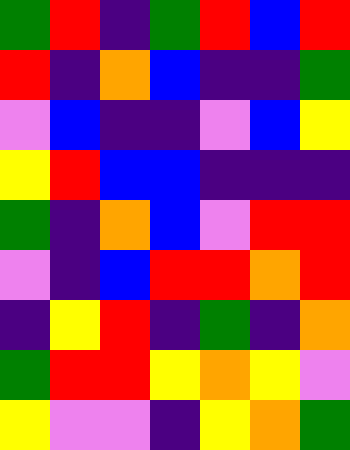[["green", "red", "indigo", "green", "red", "blue", "red"], ["red", "indigo", "orange", "blue", "indigo", "indigo", "green"], ["violet", "blue", "indigo", "indigo", "violet", "blue", "yellow"], ["yellow", "red", "blue", "blue", "indigo", "indigo", "indigo"], ["green", "indigo", "orange", "blue", "violet", "red", "red"], ["violet", "indigo", "blue", "red", "red", "orange", "red"], ["indigo", "yellow", "red", "indigo", "green", "indigo", "orange"], ["green", "red", "red", "yellow", "orange", "yellow", "violet"], ["yellow", "violet", "violet", "indigo", "yellow", "orange", "green"]]